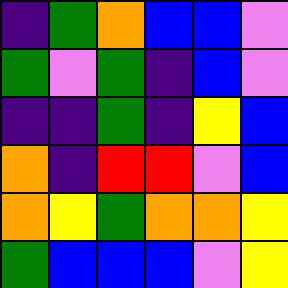[["indigo", "green", "orange", "blue", "blue", "violet"], ["green", "violet", "green", "indigo", "blue", "violet"], ["indigo", "indigo", "green", "indigo", "yellow", "blue"], ["orange", "indigo", "red", "red", "violet", "blue"], ["orange", "yellow", "green", "orange", "orange", "yellow"], ["green", "blue", "blue", "blue", "violet", "yellow"]]